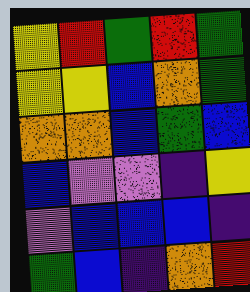[["yellow", "red", "green", "red", "green"], ["yellow", "yellow", "blue", "orange", "green"], ["orange", "orange", "blue", "green", "blue"], ["blue", "violet", "violet", "indigo", "yellow"], ["violet", "blue", "blue", "blue", "indigo"], ["green", "blue", "indigo", "orange", "red"]]